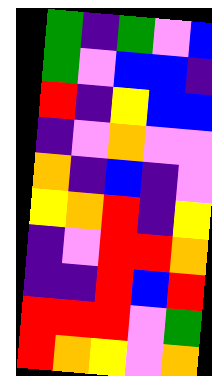[["green", "indigo", "green", "violet", "blue"], ["green", "violet", "blue", "blue", "indigo"], ["red", "indigo", "yellow", "blue", "blue"], ["indigo", "violet", "orange", "violet", "violet"], ["orange", "indigo", "blue", "indigo", "violet"], ["yellow", "orange", "red", "indigo", "yellow"], ["indigo", "violet", "red", "red", "orange"], ["indigo", "indigo", "red", "blue", "red"], ["red", "red", "red", "violet", "green"], ["red", "orange", "yellow", "violet", "orange"]]